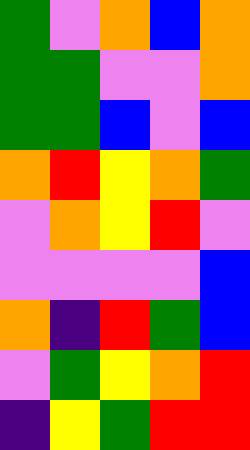[["green", "violet", "orange", "blue", "orange"], ["green", "green", "violet", "violet", "orange"], ["green", "green", "blue", "violet", "blue"], ["orange", "red", "yellow", "orange", "green"], ["violet", "orange", "yellow", "red", "violet"], ["violet", "violet", "violet", "violet", "blue"], ["orange", "indigo", "red", "green", "blue"], ["violet", "green", "yellow", "orange", "red"], ["indigo", "yellow", "green", "red", "red"]]